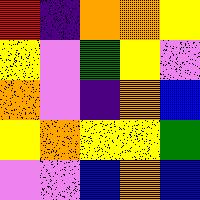[["red", "indigo", "orange", "orange", "yellow"], ["yellow", "violet", "green", "yellow", "violet"], ["orange", "violet", "indigo", "orange", "blue"], ["yellow", "orange", "yellow", "yellow", "green"], ["violet", "violet", "blue", "orange", "blue"]]